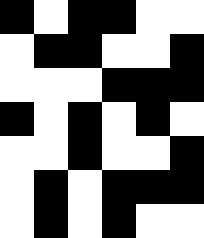[["black", "white", "black", "black", "white", "white"], ["white", "black", "black", "white", "white", "black"], ["white", "white", "white", "black", "black", "black"], ["black", "white", "black", "white", "black", "white"], ["white", "white", "black", "white", "white", "black"], ["white", "black", "white", "black", "black", "black"], ["white", "black", "white", "black", "white", "white"]]